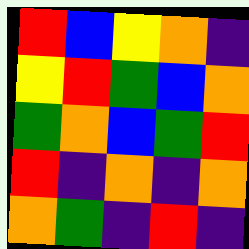[["red", "blue", "yellow", "orange", "indigo"], ["yellow", "red", "green", "blue", "orange"], ["green", "orange", "blue", "green", "red"], ["red", "indigo", "orange", "indigo", "orange"], ["orange", "green", "indigo", "red", "indigo"]]